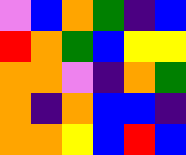[["violet", "blue", "orange", "green", "indigo", "blue"], ["red", "orange", "green", "blue", "yellow", "yellow"], ["orange", "orange", "violet", "indigo", "orange", "green"], ["orange", "indigo", "orange", "blue", "blue", "indigo"], ["orange", "orange", "yellow", "blue", "red", "blue"]]